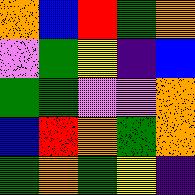[["orange", "blue", "red", "green", "orange"], ["violet", "green", "yellow", "indigo", "blue"], ["green", "green", "violet", "violet", "orange"], ["blue", "red", "orange", "green", "orange"], ["green", "orange", "green", "yellow", "indigo"]]